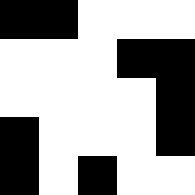[["black", "black", "white", "white", "white"], ["white", "white", "white", "black", "black"], ["white", "white", "white", "white", "black"], ["black", "white", "white", "white", "black"], ["black", "white", "black", "white", "white"]]